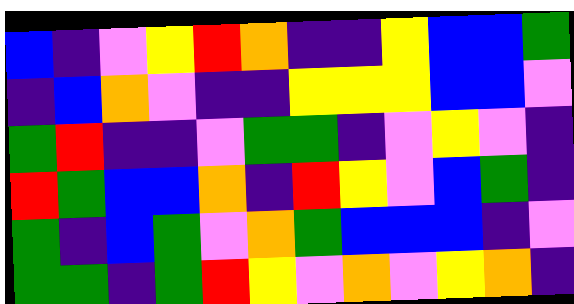[["blue", "indigo", "violet", "yellow", "red", "orange", "indigo", "indigo", "yellow", "blue", "blue", "green"], ["indigo", "blue", "orange", "violet", "indigo", "indigo", "yellow", "yellow", "yellow", "blue", "blue", "violet"], ["green", "red", "indigo", "indigo", "violet", "green", "green", "indigo", "violet", "yellow", "violet", "indigo"], ["red", "green", "blue", "blue", "orange", "indigo", "red", "yellow", "violet", "blue", "green", "indigo"], ["green", "indigo", "blue", "green", "violet", "orange", "green", "blue", "blue", "blue", "indigo", "violet"], ["green", "green", "indigo", "green", "red", "yellow", "violet", "orange", "violet", "yellow", "orange", "indigo"]]